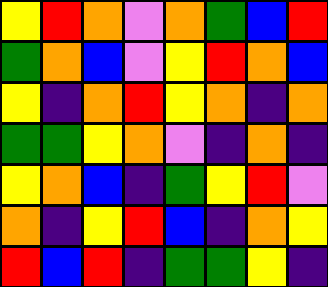[["yellow", "red", "orange", "violet", "orange", "green", "blue", "red"], ["green", "orange", "blue", "violet", "yellow", "red", "orange", "blue"], ["yellow", "indigo", "orange", "red", "yellow", "orange", "indigo", "orange"], ["green", "green", "yellow", "orange", "violet", "indigo", "orange", "indigo"], ["yellow", "orange", "blue", "indigo", "green", "yellow", "red", "violet"], ["orange", "indigo", "yellow", "red", "blue", "indigo", "orange", "yellow"], ["red", "blue", "red", "indigo", "green", "green", "yellow", "indigo"]]